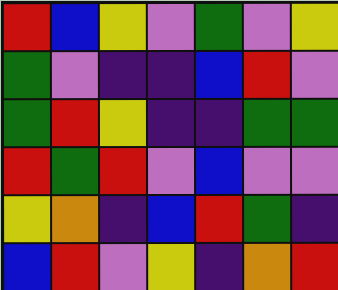[["red", "blue", "yellow", "violet", "green", "violet", "yellow"], ["green", "violet", "indigo", "indigo", "blue", "red", "violet"], ["green", "red", "yellow", "indigo", "indigo", "green", "green"], ["red", "green", "red", "violet", "blue", "violet", "violet"], ["yellow", "orange", "indigo", "blue", "red", "green", "indigo"], ["blue", "red", "violet", "yellow", "indigo", "orange", "red"]]